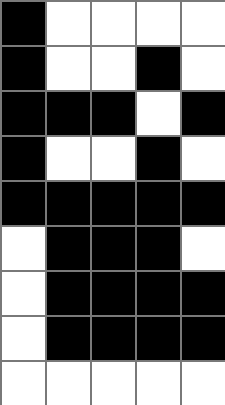[["black", "white", "white", "white", "white"], ["black", "white", "white", "black", "white"], ["black", "black", "black", "white", "black"], ["black", "white", "white", "black", "white"], ["black", "black", "black", "black", "black"], ["white", "black", "black", "black", "white"], ["white", "black", "black", "black", "black"], ["white", "black", "black", "black", "black"], ["white", "white", "white", "white", "white"]]